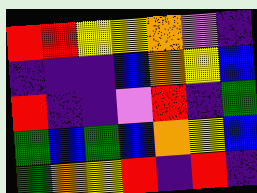[["red", "red", "yellow", "yellow", "orange", "violet", "indigo"], ["indigo", "indigo", "indigo", "blue", "orange", "yellow", "blue"], ["red", "indigo", "indigo", "violet", "red", "indigo", "green"], ["green", "blue", "green", "blue", "orange", "yellow", "blue"], ["green", "orange", "yellow", "red", "indigo", "red", "indigo"]]